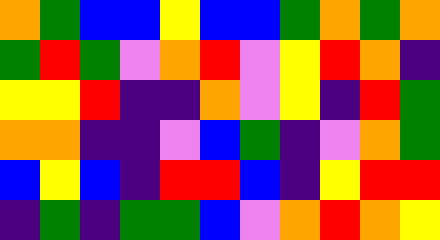[["orange", "green", "blue", "blue", "yellow", "blue", "blue", "green", "orange", "green", "orange"], ["green", "red", "green", "violet", "orange", "red", "violet", "yellow", "red", "orange", "indigo"], ["yellow", "yellow", "red", "indigo", "indigo", "orange", "violet", "yellow", "indigo", "red", "green"], ["orange", "orange", "indigo", "indigo", "violet", "blue", "green", "indigo", "violet", "orange", "green"], ["blue", "yellow", "blue", "indigo", "red", "red", "blue", "indigo", "yellow", "red", "red"], ["indigo", "green", "indigo", "green", "green", "blue", "violet", "orange", "red", "orange", "yellow"]]